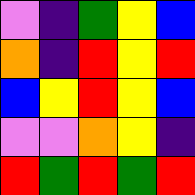[["violet", "indigo", "green", "yellow", "blue"], ["orange", "indigo", "red", "yellow", "red"], ["blue", "yellow", "red", "yellow", "blue"], ["violet", "violet", "orange", "yellow", "indigo"], ["red", "green", "red", "green", "red"]]